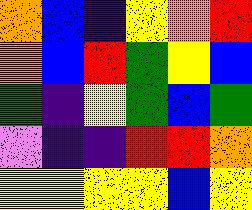[["orange", "blue", "indigo", "yellow", "orange", "red"], ["orange", "blue", "red", "green", "yellow", "blue"], ["green", "indigo", "yellow", "green", "blue", "green"], ["violet", "indigo", "indigo", "red", "red", "orange"], ["yellow", "yellow", "yellow", "yellow", "blue", "yellow"]]